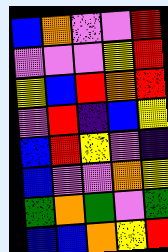[["blue", "orange", "violet", "violet", "red"], ["violet", "violet", "violet", "yellow", "red"], ["yellow", "blue", "red", "orange", "red"], ["violet", "red", "indigo", "blue", "yellow"], ["blue", "red", "yellow", "violet", "indigo"], ["blue", "violet", "violet", "orange", "yellow"], ["green", "orange", "green", "violet", "green"], ["blue", "blue", "orange", "yellow", "red"]]